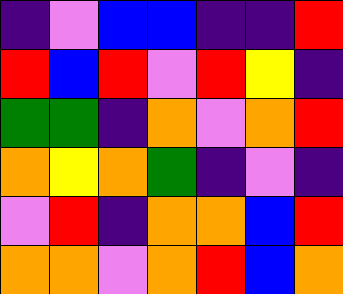[["indigo", "violet", "blue", "blue", "indigo", "indigo", "red"], ["red", "blue", "red", "violet", "red", "yellow", "indigo"], ["green", "green", "indigo", "orange", "violet", "orange", "red"], ["orange", "yellow", "orange", "green", "indigo", "violet", "indigo"], ["violet", "red", "indigo", "orange", "orange", "blue", "red"], ["orange", "orange", "violet", "orange", "red", "blue", "orange"]]